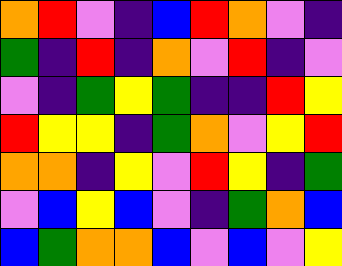[["orange", "red", "violet", "indigo", "blue", "red", "orange", "violet", "indigo"], ["green", "indigo", "red", "indigo", "orange", "violet", "red", "indigo", "violet"], ["violet", "indigo", "green", "yellow", "green", "indigo", "indigo", "red", "yellow"], ["red", "yellow", "yellow", "indigo", "green", "orange", "violet", "yellow", "red"], ["orange", "orange", "indigo", "yellow", "violet", "red", "yellow", "indigo", "green"], ["violet", "blue", "yellow", "blue", "violet", "indigo", "green", "orange", "blue"], ["blue", "green", "orange", "orange", "blue", "violet", "blue", "violet", "yellow"]]